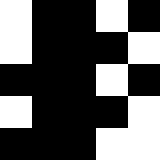[["white", "black", "black", "white", "black"], ["white", "black", "black", "black", "white"], ["black", "black", "black", "white", "black"], ["white", "black", "black", "black", "white"], ["black", "black", "black", "white", "white"]]